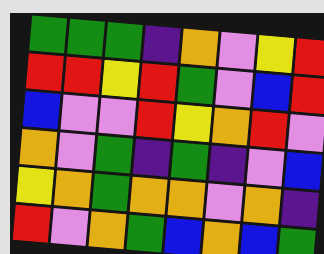[["green", "green", "green", "indigo", "orange", "violet", "yellow", "red"], ["red", "red", "yellow", "red", "green", "violet", "blue", "red"], ["blue", "violet", "violet", "red", "yellow", "orange", "red", "violet"], ["orange", "violet", "green", "indigo", "green", "indigo", "violet", "blue"], ["yellow", "orange", "green", "orange", "orange", "violet", "orange", "indigo"], ["red", "violet", "orange", "green", "blue", "orange", "blue", "green"]]